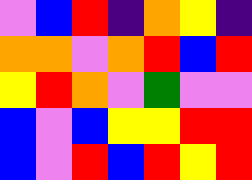[["violet", "blue", "red", "indigo", "orange", "yellow", "indigo"], ["orange", "orange", "violet", "orange", "red", "blue", "red"], ["yellow", "red", "orange", "violet", "green", "violet", "violet"], ["blue", "violet", "blue", "yellow", "yellow", "red", "red"], ["blue", "violet", "red", "blue", "red", "yellow", "red"]]